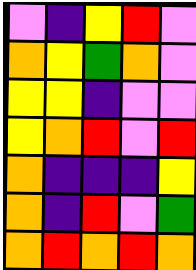[["violet", "indigo", "yellow", "red", "violet"], ["orange", "yellow", "green", "orange", "violet"], ["yellow", "yellow", "indigo", "violet", "violet"], ["yellow", "orange", "red", "violet", "red"], ["orange", "indigo", "indigo", "indigo", "yellow"], ["orange", "indigo", "red", "violet", "green"], ["orange", "red", "orange", "red", "orange"]]